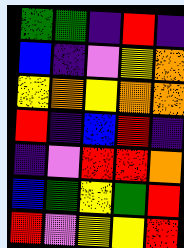[["green", "green", "indigo", "red", "indigo"], ["blue", "indigo", "violet", "yellow", "orange"], ["yellow", "orange", "yellow", "orange", "orange"], ["red", "indigo", "blue", "red", "indigo"], ["indigo", "violet", "red", "red", "orange"], ["blue", "green", "yellow", "green", "red"], ["red", "violet", "yellow", "yellow", "red"]]